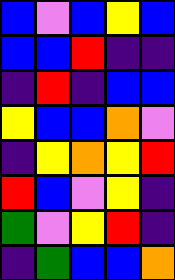[["blue", "violet", "blue", "yellow", "blue"], ["blue", "blue", "red", "indigo", "indigo"], ["indigo", "red", "indigo", "blue", "blue"], ["yellow", "blue", "blue", "orange", "violet"], ["indigo", "yellow", "orange", "yellow", "red"], ["red", "blue", "violet", "yellow", "indigo"], ["green", "violet", "yellow", "red", "indigo"], ["indigo", "green", "blue", "blue", "orange"]]